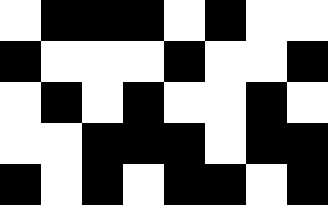[["white", "black", "black", "black", "white", "black", "white", "white"], ["black", "white", "white", "white", "black", "white", "white", "black"], ["white", "black", "white", "black", "white", "white", "black", "white"], ["white", "white", "black", "black", "black", "white", "black", "black"], ["black", "white", "black", "white", "black", "black", "white", "black"]]